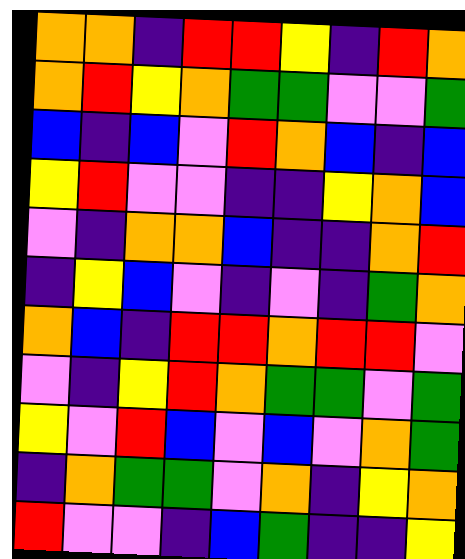[["orange", "orange", "indigo", "red", "red", "yellow", "indigo", "red", "orange"], ["orange", "red", "yellow", "orange", "green", "green", "violet", "violet", "green"], ["blue", "indigo", "blue", "violet", "red", "orange", "blue", "indigo", "blue"], ["yellow", "red", "violet", "violet", "indigo", "indigo", "yellow", "orange", "blue"], ["violet", "indigo", "orange", "orange", "blue", "indigo", "indigo", "orange", "red"], ["indigo", "yellow", "blue", "violet", "indigo", "violet", "indigo", "green", "orange"], ["orange", "blue", "indigo", "red", "red", "orange", "red", "red", "violet"], ["violet", "indigo", "yellow", "red", "orange", "green", "green", "violet", "green"], ["yellow", "violet", "red", "blue", "violet", "blue", "violet", "orange", "green"], ["indigo", "orange", "green", "green", "violet", "orange", "indigo", "yellow", "orange"], ["red", "violet", "violet", "indigo", "blue", "green", "indigo", "indigo", "yellow"]]